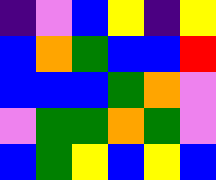[["indigo", "violet", "blue", "yellow", "indigo", "yellow"], ["blue", "orange", "green", "blue", "blue", "red"], ["blue", "blue", "blue", "green", "orange", "violet"], ["violet", "green", "green", "orange", "green", "violet"], ["blue", "green", "yellow", "blue", "yellow", "blue"]]